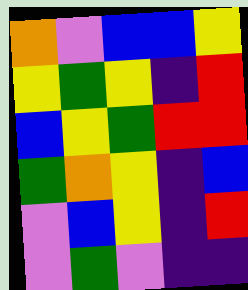[["orange", "violet", "blue", "blue", "yellow"], ["yellow", "green", "yellow", "indigo", "red"], ["blue", "yellow", "green", "red", "red"], ["green", "orange", "yellow", "indigo", "blue"], ["violet", "blue", "yellow", "indigo", "red"], ["violet", "green", "violet", "indigo", "indigo"]]